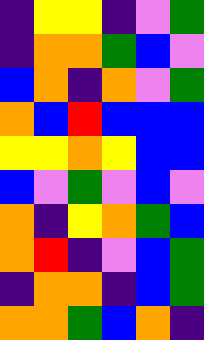[["indigo", "yellow", "yellow", "indigo", "violet", "green"], ["indigo", "orange", "orange", "green", "blue", "violet"], ["blue", "orange", "indigo", "orange", "violet", "green"], ["orange", "blue", "red", "blue", "blue", "blue"], ["yellow", "yellow", "orange", "yellow", "blue", "blue"], ["blue", "violet", "green", "violet", "blue", "violet"], ["orange", "indigo", "yellow", "orange", "green", "blue"], ["orange", "red", "indigo", "violet", "blue", "green"], ["indigo", "orange", "orange", "indigo", "blue", "green"], ["orange", "orange", "green", "blue", "orange", "indigo"]]